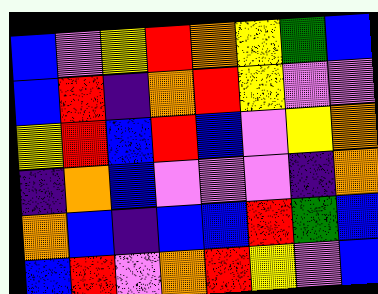[["blue", "violet", "yellow", "red", "orange", "yellow", "green", "blue"], ["blue", "red", "indigo", "orange", "red", "yellow", "violet", "violet"], ["yellow", "red", "blue", "red", "blue", "violet", "yellow", "orange"], ["indigo", "orange", "blue", "violet", "violet", "violet", "indigo", "orange"], ["orange", "blue", "indigo", "blue", "blue", "red", "green", "blue"], ["blue", "red", "violet", "orange", "red", "yellow", "violet", "blue"]]